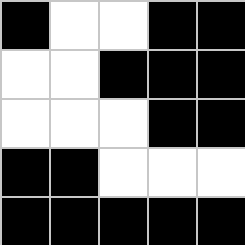[["black", "white", "white", "black", "black"], ["white", "white", "black", "black", "black"], ["white", "white", "white", "black", "black"], ["black", "black", "white", "white", "white"], ["black", "black", "black", "black", "black"]]